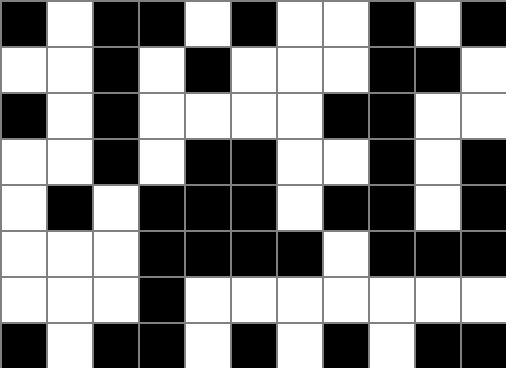[["black", "white", "black", "black", "white", "black", "white", "white", "black", "white", "black"], ["white", "white", "black", "white", "black", "white", "white", "white", "black", "black", "white"], ["black", "white", "black", "white", "white", "white", "white", "black", "black", "white", "white"], ["white", "white", "black", "white", "black", "black", "white", "white", "black", "white", "black"], ["white", "black", "white", "black", "black", "black", "white", "black", "black", "white", "black"], ["white", "white", "white", "black", "black", "black", "black", "white", "black", "black", "black"], ["white", "white", "white", "black", "white", "white", "white", "white", "white", "white", "white"], ["black", "white", "black", "black", "white", "black", "white", "black", "white", "black", "black"]]